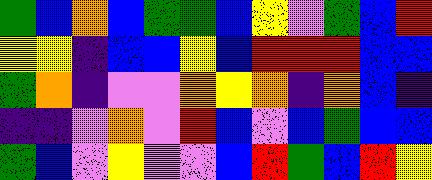[["green", "blue", "orange", "blue", "green", "green", "blue", "yellow", "violet", "green", "blue", "red"], ["yellow", "yellow", "indigo", "blue", "blue", "yellow", "blue", "red", "red", "red", "blue", "blue"], ["green", "orange", "indigo", "violet", "violet", "orange", "yellow", "orange", "indigo", "orange", "blue", "indigo"], ["indigo", "indigo", "violet", "orange", "violet", "red", "blue", "violet", "blue", "green", "blue", "blue"], ["green", "blue", "violet", "yellow", "violet", "violet", "blue", "red", "green", "blue", "red", "yellow"]]